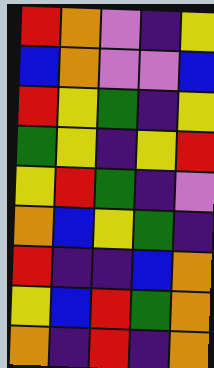[["red", "orange", "violet", "indigo", "yellow"], ["blue", "orange", "violet", "violet", "blue"], ["red", "yellow", "green", "indigo", "yellow"], ["green", "yellow", "indigo", "yellow", "red"], ["yellow", "red", "green", "indigo", "violet"], ["orange", "blue", "yellow", "green", "indigo"], ["red", "indigo", "indigo", "blue", "orange"], ["yellow", "blue", "red", "green", "orange"], ["orange", "indigo", "red", "indigo", "orange"]]